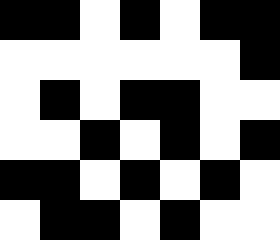[["black", "black", "white", "black", "white", "black", "black"], ["white", "white", "white", "white", "white", "white", "black"], ["white", "black", "white", "black", "black", "white", "white"], ["white", "white", "black", "white", "black", "white", "black"], ["black", "black", "white", "black", "white", "black", "white"], ["white", "black", "black", "white", "black", "white", "white"]]